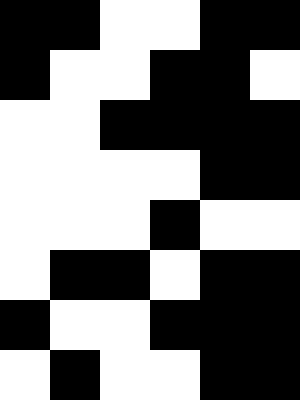[["black", "black", "white", "white", "black", "black"], ["black", "white", "white", "black", "black", "white"], ["white", "white", "black", "black", "black", "black"], ["white", "white", "white", "white", "black", "black"], ["white", "white", "white", "black", "white", "white"], ["white", "black", "black", "white", "black", "black"], ["black", "white", "white", "black", "black", "black"], ["white", "black", "white", "white", "black", "black"]]